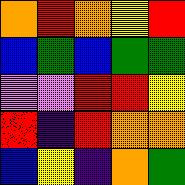[["orange", "red", "orange", "yellow", "red"], ["blue", "green", "blue", "green", "green"], ["violet", "violet", "red", "red", "yellow"], ["red", "indigo", "red", "orange", "orange"], ["blue", "yellow", "indigo", "orange", "green"]]